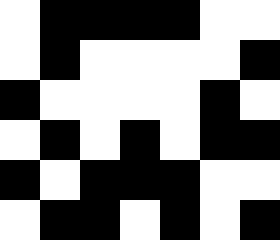[["white", "black", "black", "black", "black", "white", "white"], ["white", "black", "white", "white", "white", "white", "black"], ["black", "white", "white", "white", "white", "black", "white"], ["white", "black", "white", "black", "white", "black", "black"], ["black", "white", "black", "black", "black", "white", "white"], ["white", "black", "black", "white", "black", "white", "black"]]